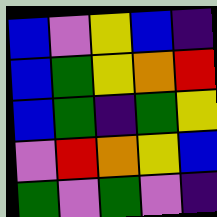[["blue", "violet", "yellow", "blue", "indigo"], ["blue", "green", "yellow", "orange", "red"], ["blue", "green", "indigo", "green", "yellow"], ["violet", "red", "orange", "yellow", "blue"], ["green", "violet", "green", "violet", "indigo"]]